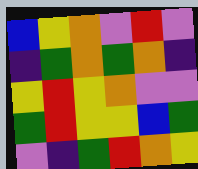[["blue", "yellow", "orange", "violet", "red", "violet"], ["indigo", "green", "orange", "green", "orange", "indigo"], ["yellow", "red", "yellow", "orange", "violet", "violet"], ["green", "red", "yellow", "yellow", "blue", "green"], ["violet", "indigo", "green", "red", "orange", "yellow"]]